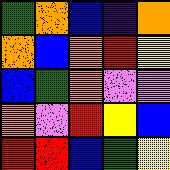[["green", "orange", "blue", "indigo", "orange"], ["orange", "blue", "orange", "red", "yellow"], ["blue", "green", "orange", "violet", "violet"], ["orange", "violet", "red", "yellow", "blue"], ["red", "red", "blue", "green", "yellow"]]